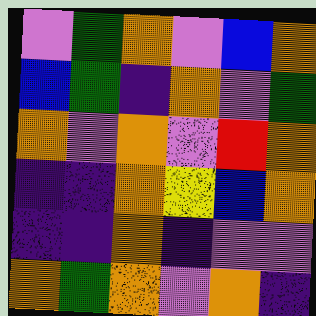[["violet", "green", "orange", "violet", "blue", "orange"], ["blue", "green", "indigo", "orange", "violet", "green"], ["orange", "violet", "orange", "violet", "red", "orange"], ["indigo", "indigo", "orange", "yellow", "blue", "orange"], ["indigo", "indigo", "orange", "indigo", "violet", "violet"], ["orange", "green", "orange", "violet", "orange", "indigo"]]